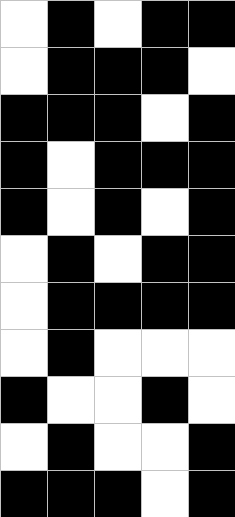[["white", "black", "white", "black", "black"], ["white", "black", "black", "black", "white"], ["black", "black", "black", "white", "black"], ["black", "white", "black", "black", "black"], ["black", "white", "black", "white", "black"], ["white", "black", "white", "black", "black"], ["white", "black", "black", "black", "black"], ["white", "black", "white", "white", "white"], ["black", "white", "white", "black", "white"], ["white", "black", "white", "white", "black"], ["black", "black", "black", "white", "black"]]